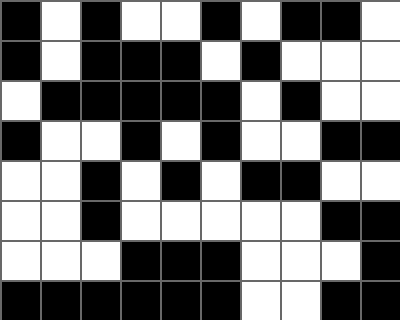[["black", "white", "black", "white", "white", "black", "white", "black", "black", "white"], ["black", "white", "black", "black", "black", "white", "black", "white", "white", "white"], ["white", "black", "black", "black", "black", "black", "white", "black", "white", "white"], ["black", "white", "white", "black", "white", "black", "white", "white", "black", "black"], ["white", "white", "black", "white", "black", "white", "black", "black", "white", "white"], ["white", "white", "black", "white", "white", "white", "white", "white", "black", "black"], ["white", "white", "white", "black", "black", "black", "white", "white", "white", "black"], ["black", "black", "black", "black", "black", "black", "white", "white", "black", "black"]]